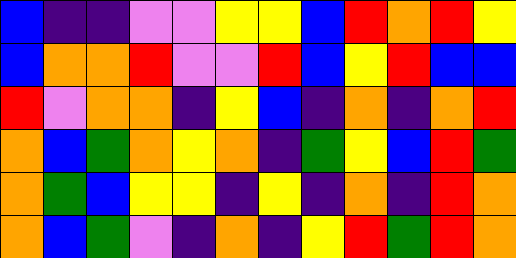[["blue", "indigo", "indigo", "violet", "violet", "yellow", "yellow", "blue", "red", "orange", "red", "yellow"], ["blue", "orange", "orange", "red", "violet", "violet", "red", "blue", "yellow", "red", "blue", "blue"], ["red", "violet", "orange", "orange", "indigo", "yellow", "blue", "indigo", "orange", "indigo", "orange", "red"], ["orange", "blue", "green", "orange", "yellow", "orange", "indigo", "green", "yellow", "blue", "red", "green"], ["orange", "green", "blue", "yellow", "yellow", "indigo", "yellow", "indigo", "orange", "indigo", "red", "orange"], ["orange", "blue", "green", "violet", "indigo", "orange", "indigo", "yellow", "red", "green", "red", "orange"]]